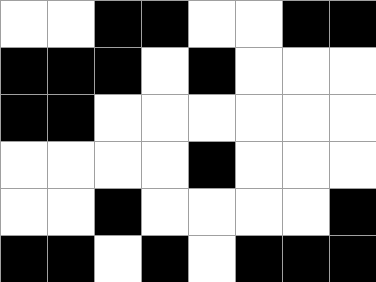[["white", "white", "black", "black", "white", "white", "black", "black"], ["black", "black", "black", "white", "black", "white", "white", "white"], ["black", "black", "white", "white", "white", "white", "white", "white"], ["white", "white", "white", "white", "black", "white", "white", "white"], ["white", "white", "black", "white", "white", "white", "white", "black"], ["black", "black", "white", "black", "white", "black", "black", "black"]]